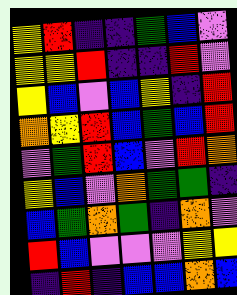[["yellow", "red", "indigo", "indigo", "green", "blue", "violet"], ["yellow", "yellow", "red", "indigo", "indigo", "red", "violet"], ["yellow", "blue", "violet", "blue", "yellow", "indigo", "red"], ["orange", "yellow", "red", "blue", "green", "blue", "red"], ["violet", "green", "red", "blue", "violet", "red", "orange"], ["yellow", "blue", "violet", "orange", "green", "green", "indigo"], ["blue", "green", "orange", "green", "indigo", "orange", "violet"], ["red", "blue", "violet", "violet", "violet", "yellow", "yellow"], ["indigo", "red", "indigo", "blue", "blue", "orange", "blue"]]